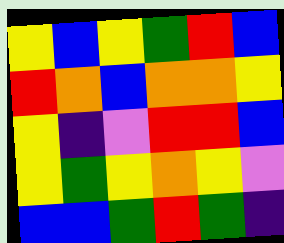[["yellow", "blue", "yellow", "green", "red", "blue"], ["red", "orange", "blue", "orange", "orange", "yellow"], ["yellow", "indigo", "violet", "red", "red", "blue"], ["yellow", "green", "yellow", "orange", "yellow", "violet"], ["blue", "blue", "green", "red", "green", "indigo"]]